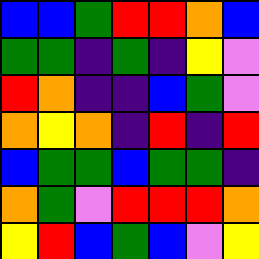[["blue", "blue", "green", "red", "red", "orange", "blue"], ["green", "green", "indigo", "green", "indigo", "yellow", "violet"], ["red", "orange", "indigo", "indigo", "blue", "green", "violet"], ["orange", "yellow", "orange", "indigo", "red", "indigo", "red"], ["blue", "green", "green", "blue", "green", "green", "indigo"], ["orange", "green", "violet", "red", "red", "red", "orange"], ["yellow", "red", "blue", "green", "blue", "violet", "yellow"]]